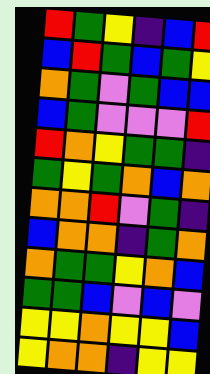[["red", "green", "yellow", "indigo", "blue", "red"], ["blue", "red", "green", "blue", "green", "yellow"], ["orange", "green", "violet", "green", "blue", "blue"], ["blue", "green", "violet", "violet", "violet", "red"], ["red", "orange", "yellow", "green", "green", "indigo"], ["green", "yellow", "green", "orange", "blue", "orange"], ["orange", "orange", "red", "violet", "green", "indigo"], ["blue", "orange", "orange", "indigo", "green", "orange"], ["orange", "green", "green", "yellow", "orange", "blue"], ["green", "green", "blue", "violet", "blue", "violet"], ["yellow", "yellow", "orange", "yellow", "yellow", "blue"], ["yellow", "orange", "orange", "indigo", "yellow", "yellow"]]